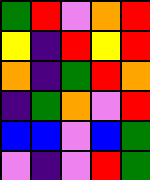[["green", "red", "violet", "orange", "red"], ["yellow", "indigo", "red", "yellow", "red"], ["orange", "indigo", "green", "red", "orange"], ["indigo", "green", "orange", "violet", "red"], ["blue", "blue", "violet", "blue", "green"], ["violet", "indigo", "violet", "red", "green"]]